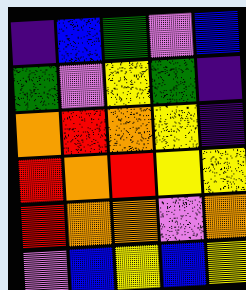[["indigo", "blue", "green", "violet", "blue"], ["green", "violet", "yellow", "green", "indigo"], ["orange", "red", "orange", "yellow", "indigo"], ["red", "orange", "red", "yellow", "yellow"], ["red", "orange", "orange", "violet", "orange"], ["violet", "blue", "yellow", "blue", "yellow"]]